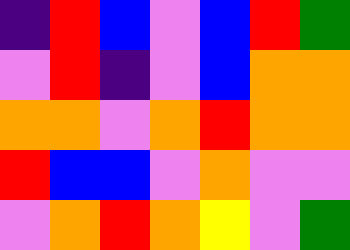[["indigo", "red", "blue", "violet", "blue", "red", "green"], ["violet", "red", "indigo", "violet", "blue", "orange", "orange"], ["orange", "orange", "violet", "orange", "red", "orange", "orange"], ["red", "blue", "blue", "violet", "orange", "violet", "violet"], ["violet", "orange", "red", "orange", "yellow", "violet", "green"]]